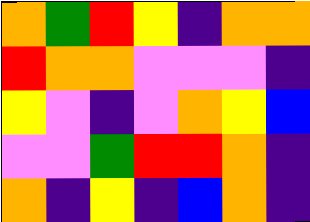[["orange", "green", "red", "yellow", "indigo", "orange", "orange"], ["red", "orange", "orange", "violet", "violet", "violet", "indigo"], ["yellow", "violet", "indigo", "violet", "orange", "yellow", "blue"], ["violet", "violet", "green", "red", "red", "orange", "indigo"], ["orange", "indigo", "yellow", "indigo", "blue", "orange", "indigo"]]